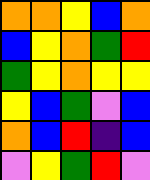[["orange", "orange", "yellow", "blue", "orange"], ["blue", "yellow", "orange", "green", "red"], ["green", "yellow", "orange", "yellow", "yellow"], ["yellow", "blue", "green", "violet", "blue"], ["orange", "blue", "red", "indigo", "blue"], ["violet", "yellow", "green", "red", "violet"]]